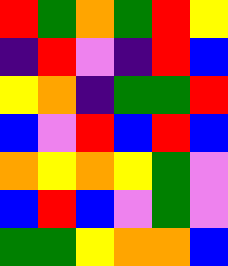[["red", "green", "orange", "green", "red", "yellow"], ["indigo", "red", "violet", "indigo", "red", "blue"], ["yellow", "orange", "indigo", "green", "green", "red"], ["blue", "violet", "red", "blue", "red", "blue"], ["orange", "yellow", "orange", "yellow", "green", "violet"], ["blue", "red", "blue", "violet", "green", "violet"], ["green", "green", "yellow", "orange", "orange", "blue"]]